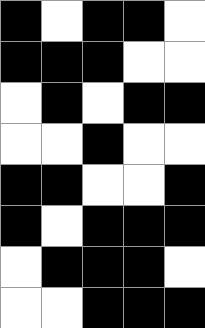[["black", "white", "black", "black", "white"], ["black", "black", "black", "white", "white"], ["white", "black", "white", "black", "black"], ["white", "white", "black", "white", "white"], ["black", "black", "white", "white", "black"], ["black", "white", "black", "black", "black"], ["white", "black", "black", "black", "white"], ["white", "white", "black", "black", "black"]]